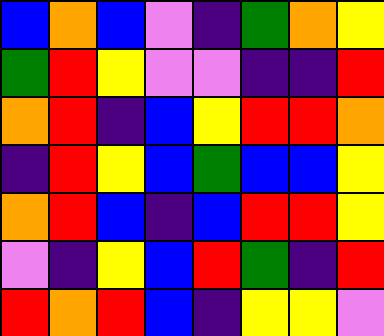[["blue", "orange", "blue", "violet", "indigo", "green", "orange", "yellow"], ["green", "red", "yellow", "violet", "violet", "indigo", "indigo", "red"], ["orange", "red", "indigo", "blue", "yellow", "red", "red", "orange"], ["indigo", "red", "yellow", "blue", "green", "blue", "blue", "yellow"], ["orange", "red", "blue", "indigo", "blue", "red", "red", "yellow"], ["violet", "indigo", "yellow", "blue", "red", "green", "indigo", "red"], ["red", "orange", "red", "blue", "indigo", "yellow", "yellow", "violet"]]